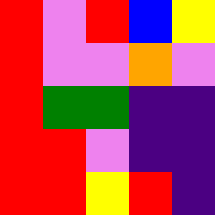[["red", "violet", "red", "blue", "yellow"], ["red", "violet", "violet", "orange", "violet"], ["red", "green", "green", "indigo", "indigo"], ["red", "red", "violet", "indigo", "indigo"], ["red", "red", "yellow", "red", "indigo"]]